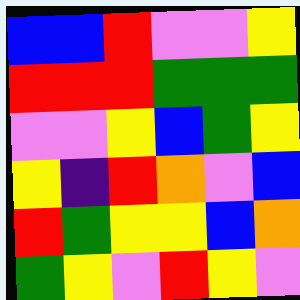[["blue", "blue", "red", "violet", "violet", "yellow"], ["red", "red", "red", "green", "green", "green"], ["violet", "violet", "yellow", "blue", "green", "yellow"], ["yellow", "indigo", "red", "orange", "violet", "blue"], ["red", "green", "yellow", "yellow", "blue", "orange"], ["green", "yellow", "violet", "red", "yellow", "violet"]]